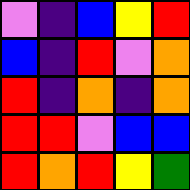[["violet", "indigo", "blue", "yellow", "red"], ["blue", "indigo", "red", "violet", "orange"], ["red", "indigo", "orange", "indigo", "orange"], ["red", "red", "violet", "blue", "blue"], ["red", "orange", "red", "yellow", "green"]]